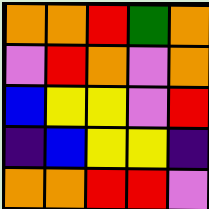[["orange", "orange", "red", "green", "orange"], ["violet", "red", "orange", "violet", "orange"], ["blue", "yellow", "yellow", "violet", "red"], ["indigo", "blue", "yellow", "yellow", "indigo"], ["orange", "orange", "red", "red", "violet"]]